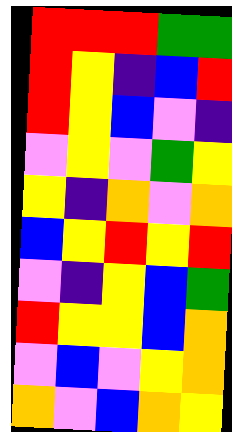[["red", "red", "red", "green", "green"], ["red", "yellow", "indigo", "blue", "red"], ["red", "yellow", "blue", "violet", "indigo"], ["violet", "yellow", "violet", "green", "yellow"], ["yellow", "indigo", "orange", "violet", "orange"], ["blue", "yellow", "red", "yellow", "red"], ["violet", "indigo", "yellow", "blue", "green"], ["red", "yellow", "yellow", "blue", "orange"], ["violet", "blue", "violet", "yellow", "orange"], ["orange", "violet", "blue", "orange", "yellow"]]